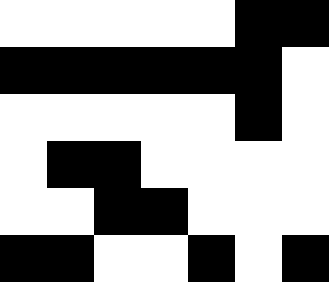[["white", "white", "white", "white", "white", "black", "black"], ["black", "black", "black", "black", "black", "black", "white"], ["white", "white", "white", "white", "white", "black", "white"], ["white", "black", "black", "white", "white", "white", "white"], ["white", "white", "black", "black", "white", "white", "white"], ["black", "black", "white", "white", "black", "white", "black"]]